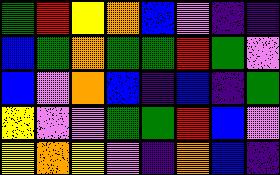[["green", "red", "yellow", "orange", "blue", "violet", "indigo", "indigo"], ["blue", "green", "orange", "green", "green", "red", "green", "violet"], ["blue", "violet", "orange", "blue", "indigo", "blue", "indigo", "green"], ["yellow", "violet", "violet", "green", "green", "red", "blue", "violet"], ["yellow", "orange", "yellow", "violet", "indigo", "orange", "blue", "indigo"]]